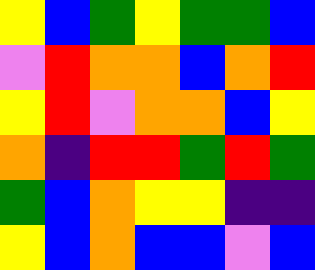[["yellow", "blue", "green", "yellow", "green", "green", "blue"], ["violet", "red", "orange", "orange", "blue", "orange", "red"], ["yellow", "red", "violet", "orange", "orange", "blue", "yellow"], ["orange", "indigo", "red", "red", "green", "red", "green"], ["green", "blue", "orange", "yellow", "yellow", "indigo", "indigo"], ["yellow", "blue", "orange", "blue", "blue", "violet", "blue"]]